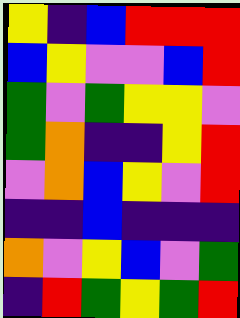[["yellow", "indigo", "blue", "red", "red", "red"], ["blue", "yellow", "violet", "violet", "blue", "red"], ["green", "violet", "green", "yellow", "yellow", "violet"], ["green", "orange", "indigo", "indigo", "yellow", "red"], ["violet", "orange", "blue", "yellow", "violet", "red"], ["indigo", "indigo", "blue", "indigo", "indigo", "indigo"], ["orange", "violet", "yellow", "blue", "violet", "green"], ["indigo", "red", "green", "yellow", "green", "red"]]